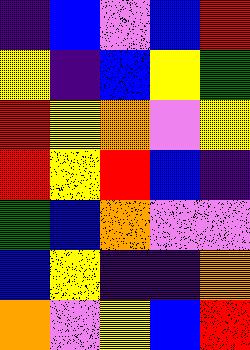[["indigo", "blue", "violet", "blue", "red"], ["yellow", "indigo", "blue", "yellow", "green"], ["red", "yellow", "orange", "violet", "yellow"], ["red", "yellow", "red", "blue", "indigo"], ["green", "blue", "orange", "violet", "violet"], ["blue", "yellow", "indigo", "indigo", "orange"], ["orange", "violet", "yellow", "blue", "red"]]